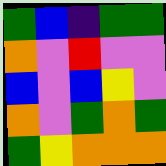[["green", "blue", "indigo", "green", "green"], ["orange", "violet", "red", "violet", "violet"], ["blue", "violet", "blue", "yellow", "violet"], ["orange", "violet", "green", "orange", "green"], ["green", "yellow", "orange", "orange", "orange"]]